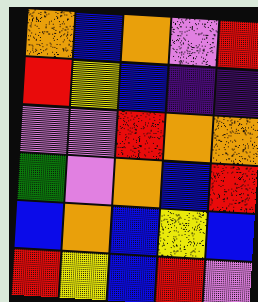[["orange", "blue", "orange", "violet", "red"], ["red", "yellow", "blue", "indigo", "indigo"], ["violet", "violet", "red", "orange", "orange"], ["green", "violet", "orange", "blue", "red"], ["blue", "orange", "blue", "yellow", "blue"], ["red", "yellow", "blue", "red", "violet"]]